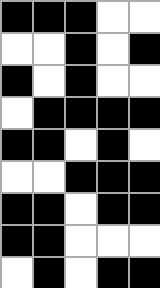[["black", "black", "black", "white", "white"], ["white", "white", "black", "white", "black"], ["black", "white", "black", "white", "white"], ["white", "black", "black", "black", "black"], ["black", "black", "white", "black", "white"], ["white", "white", "black", "black", "black"], ["black", "black", "white", "black", "black"], ["black", "black", "white", "white", "white"], ["white", "black", "white", "black", "black"]]